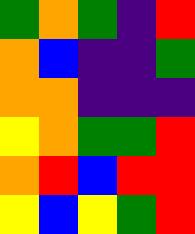[["green", "orange", "green", "indigo", "red"], ["orange", "blue", "indigo", "indigo", "green"], ["orange", "orange", "indigo", "indigo", "indigo"], ["yellow", "orange", "green", "green", "red"], ["orange", "red", "blue", "red", "red"], ["yellow", "blue", "yellow", "green", "red"]]